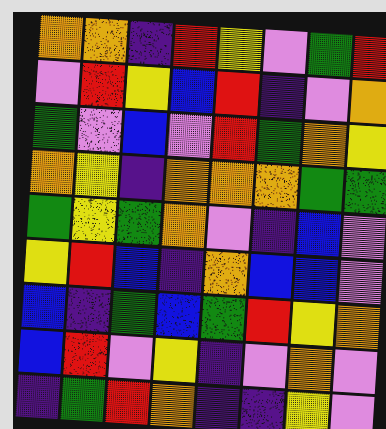[["orange", "orange", "indigo", "red", "yellow", "violet", "green", "red"], ["violet", "red", "yellow", "blue", "red", "indigo", "violet", "orange"], ["green", "violet", "blue", "violet", "red", "green", "orange", "yellow"], ["orange", "yellow", "indigo", "orange", "orange", "orange", "green", "green"], ["green", "yellow", "green", "orange", "violet", "indigo", "blue", "violet"], ["yellow", "red", "blue", "indigo", "orange", "blue", "blue", "violet"], ["blue", "indigo", "green", "blue", "green", "red", "yellow", "orange"], ["blue", "red", "violet", "yellow", "indigo", "violet", "orange", "violet"], ["indigo", "green", "red", "orange", "indigo", "indigo", "yellow", "violet"]]